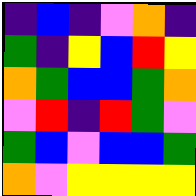[["indigo", "blue", "indigo", "violet", "orange", "indigo"], ["green", "indigo", "yellow", "blue", "red", "yellow"], ["orange", "green", "blue", "blue", "green", "orange"], ["violet", "red", "indigo", "red", "green", "violet"], ["green", "blue", "violet", "blue", "blue", "green"], ["orange", "violet", "yellow", "yellow", "yellow", "yellow"]]